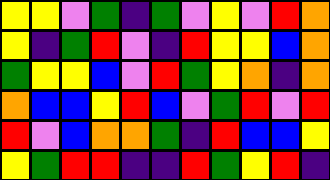[["yellow", "yellow", "violet", "green", "indigo", "green", "violet", "yellow", "violet", "red", "orange"], ["yellow", "indigo", "green", "red", "violet", "indigo", "red", "yellow", "yellow", "blue", "orange"], ["green", "yellow", "yellow", "blue", "violet", "red", "green", "yellow", "orange", "indigo", "orange"], ["orange", "blue", "blue", "yellow", "red", "blue", "violet", "green", "red", "violet", "red"], ["red", "violet", "blue", "orange", "orange", "green", "indigo", "red", "blue", "blue", "yellow"], ["yellow", "green", "red", "red", "indigo", "indigo", "red", "green", "yellow", "red", "indigo"]]